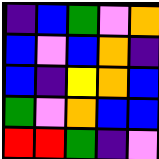[["indigo", "blue", "green", "violet", "orange"], ["blue", "violet", "blue", "orange", "indigo"], ["blue", "indigo", "yellow", "orange", "blue"], ["green", "violet", "orange", "blue", "blue"], ["red", "red", "green", "indigo", "violet"]]